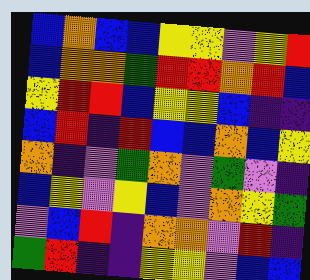[["blue", "orange", "blue", "blue", "yellow", "yellow", "violet", "yellow", "red"], ["blue", "orange", "orange", "green", "red", "red", "orange", "red", "blue"], ["yellow", "red", "red", "blue", "yellow", "yellow", "blue", "indigo", "indigo"], ["blue", "red", "indigo", "red", "blue", "blue", "orange", "blue", "yellow"], ["orange", "indigo", "violet", "green", "orange", "violet", "green", "violet", "indigo"], ["blue", "yellow", "violet", "yellow", "blue", "violet", "orange", "yellow", "green"], ["violet", "blue", "red", "indigo", "orange", "orange", "violet", "red", "indigo"], ["green", "red", "indigo", "indigo", "yellow", "yellow", "violet", "blue", "blue"]]